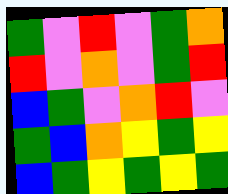[["green", "violet", "red", "violet", "green", "orange"], ["red", "violet", "orange", "violet", "green", "red"], ["blue", "green", "violet", "orange", "red", "violet"], ["green", "blue", "orange", "yellow", "green", "yellow"], ["blue", "green", "yellow", "green", "yellow", "green"]]